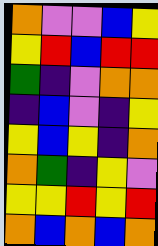[["orange", "violet", "violet", "blue", "yellow"], ["yellow", "red", "blue", "red", "red"], ["green", "indigo", "violet", "orange", "orange"], ["indigo", "blue", "violet", "indigo", "yellow"], ["yellow", "blue", "yellow", "indigo", "orange"], ["orange", "green", "indigo", "yellow", "violet"], ["yellow", "yellow", "red", "yellow", "red"], ["orange", "blue", "orange", "blue", "orange"]]